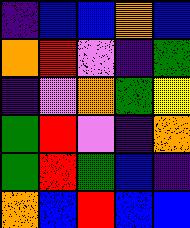[["indigo", "blue", "blue", "orange", "blue"], ["orange", "red", "violet", "indigo", "green"], ["indigo", "violet", "orange", "green", "yellow"], ["green", "red", "violet", "indigo", "orange"], ["green", "red", "green", "blue", "indigo"], ["orange", "blue", "red", "blue", "blue"]]